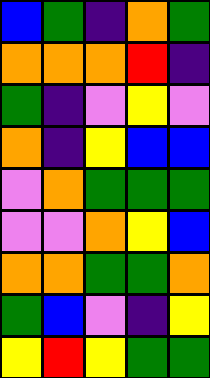[["blue", "green", "indigo", "orange", "green"], ["orange", "orange", "orange", "red", "indigo"], ["green", "indigo", "violet", "yellow", "violet"], ["orange", "indigo", "yellow", "blue", "blue"], ["violet", "orange", "green", "green", "green"], ["violet", "violet", "orange", "yellow", "blue"], ["orange", "orange", "green", "green", "orange"], ["green", "blue", "violet", "indigo", "yellow"], ["yellow", "red", "yellow", "green", "green"]]